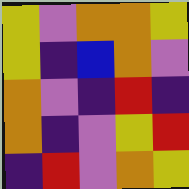[["yellow", "violet", "orange", "orange", "yellow"], ["yellow", "indigo", "blue", "orange", "violet"], ["orange", "violet", "indigo", "red", "indigo"], ["orange", "indigo", "violet", "yellow", "red"], ["indigo", "red", "violet", "orange", "yellow"]]